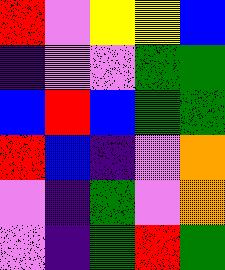[["red", "violet", "yellow", "yellow", "blue"], ["indigo", "violet", "violet", "green", "green"], ["blue", "red", "blue", "green", "green"], ["red", "blue", "indigo", "violet", "orange"], ["violet", "indigo", "green", "violet", "orange"], ["violet", "indigo", "green", "red", "green"]]